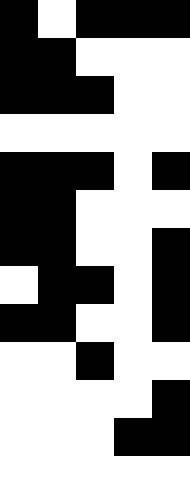[["black", "white", "black", "black", "black"], ["black", "black", "white", "white", "white"], ["black", "black", "black", "white", "white"], ["white", "white", "white", "white", "white"], ["black", "black", "black", "white", "black"], ["black", "black", "white", "white", "white"], ["black", "black", "white", "white", "black"], ["white", "black", "black", "white", "black"], ["black", "black", "white", "white", "black"], ["white", "white", "black", "white", "white"], ["white", "white", "white", "white", "black"], ["white", "white", "white", "black", "black"], ["white", "white", "white", "white", "white"]]